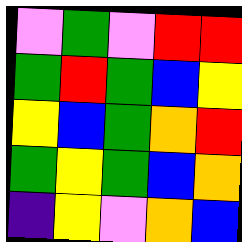[["violet", "green", "violet", "red", "red"], ["green", "red", "green", "blue", "yellow"], ["yellow", "blue", "green", "orange", "red"], ["green", "yellow", "green", "blue", "orange"], ["indigo", "yellow", "violet", "orange", "blue"]]